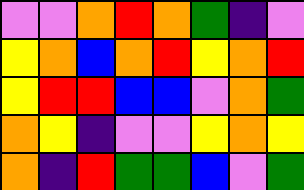[["violet", "violet", "orange", "red", "orange", "green", "indigo", "violet"], ["yellow", "orange", "blue", "orange", "red", "yellow", "orange", "red"], ["yellow", "red", "red", "blue", "blue", "violet", "orange", "green"], ["orange", "yellow", "indigo", "violet", "violet", "yellow", "orange", "yellow"], ["orange", "indigo", "red", "green", "green", "blue", "violet", "green"]]